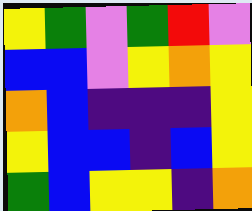[["yellow", "green", "violet", "green", "red", "violet"], ["blue", "blue", "violet", "yellow", "orange", "yellow"], ["orange", "blue", "indigo", "indigo", "indigo", "yellow"], ["yellow", "blue", "blue", "indigo", "blue", "yellow"], ["green", "blue", "yellow", "yellow", "indigo", "orange"]]